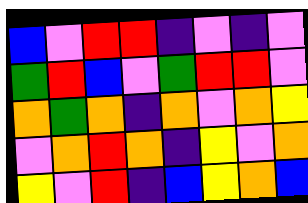[["blue", "violet", "red", "red", "indigo", "violet", "indigo", "violet"], ["green", "red", "blue", "violet", "green", "red", "red", "violet"], ["orange", "green", "orange", "indigo", "orange", "violet", "orange", "yellow"], ["violet", "orange", "red", "orange", "indigo", "yellow", "violet", "orange"], ["yellow", "violet", "red", "indigo", "blue", "yellow", "orange", "blue"]]